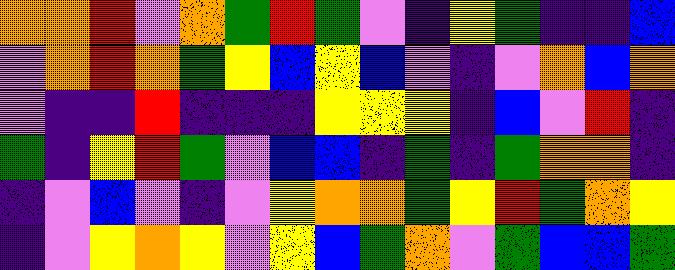[["orange", "orange", "red", "violet", "orange", "green", "red", "green", "violet", "indigo", "yellow", "green", "indigo", "indigo", "blue"], ["violet", "orange", "red", "orange", "green", "yellow", "blue", "yellow", "blue", "violet", "indigo", "violet", "orange", "blue", "orange"], ["violet", "indigo", "indigo", "red", "indigo", "indigo", "indigo", "yellow", "yellow", "yellow", "indigo", "blue", "violet", "red", "indigo"], ["green", "indigo", "yellow", "red", "green", "violet", "blue", "blue", "indigo", "green", "indigo", "green", "orange", "orange", "indigo"], ["indigo", "violet", "blue", "violet", "indigo", "violet", "yellow", "orange", "orange", "green", "yellow", "red", "green", "orange", "yellow"], ["indigo", "violet", "yellow", "orange", "yellow", "violet", "yellow", "blue", "green", "orange", "violet", "green", "blue", "blue", "green"]]